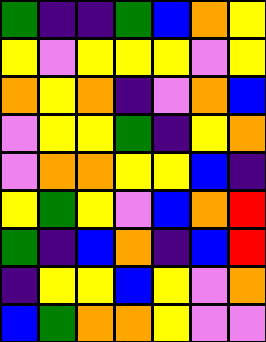[["green", "indigo", "indigo", "green", "blue", "orange", "yellow"], ["yellow", "violet", "yellow", "yellow", "yellow", "violet", "yellow"], ["orange", "yellow", "orange", "indigo", "violet", "orange", "blue"], ["violet", "yellow", "yellow", "green", "indigo", "yellow", "orange"], ["violet", "orange", "orange", "yellow", "yellow", "blue", "indigo"], ["yellow", "green", "yellow", "violet", "blue", "orange", "red"], ["green", "indigo", "blue", "orange", "indigo", "blue", "red"], ["indigo", "yellow", "yellow", "blue", "yellow", "violet", "orange"], ["blue", "green", "orange", "orange", "yellow", "violet", "violet"]]